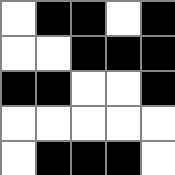[["white", "black", "black", "white", "black"], ["white", "white", "black", "black", "black"], ["black", "black", "white", "white", "black"], ["white", "white", "white", "white", "white"], ["white", "black", "black", "black", "white"]]